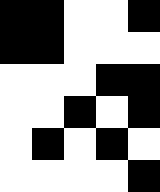[["black", "black", "white", "white", "black"], ["black", "black", "white", "white", "white"], ["white", "white", "white", "black", "black"], ["white", "white", "black", "white", "black"], ["white", "black", "white", "black", "white"], ["white", "white", "white", "white", "black"]]